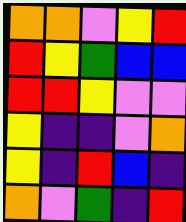[["orange", "orange", "violet", "yellow", "red"], ["red", "yellow", "green", "blue", "blue"], ["red", "red", "yellow", "violet", "violet"], ["yellow", "indigo", "indigo", "violet", "orange"], ["yellow", "indigo", "red", "blue", "indigo"], ["orange", "violet", "green", "indigo", "red"]]